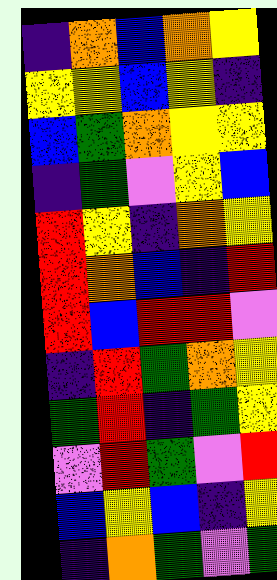[["indigo", "orange", "blue", "orange", "yellow"], ["yellow", "yellow", "blue", "yellow", "indigo"], ["blue", "green", "orange", "yellow", "yellow"], ["indigo", "green", "violet", "yellow", "blue"], ["red", "yellow", "indigo", "orange", "yellow"], ["red", "orange", "blue", "indigo", "red"], ["red", "blue", "red", "red", "violet"], ["indigo", "red", "green", "orange", "yellow"], ["green", "red", "indigo", "green", "yellow"], ["violet", "red", "green", "violet", "red"], ["blue", "yellow", "blue", "indigo", "yellow"], ["indigo", "orange", "green", "violet", "green"]]